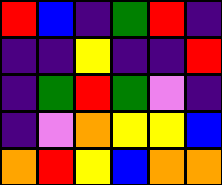[["red", "blue", "indigo", "green", "red", "indigo"], ["indigo", "indigo", "yellow", "indigo", "indigo", "red"], ["indigo", "green", "red", "green", "violet", "indigo"], ["indigo", "violet", "orange", "yellow", "yellow", "blue"], ["orange", "red", "yellow", "blue", "orange", "orange"]]